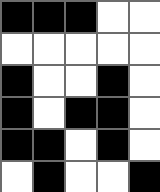[["black", "black", "black", "white", "white"], ["white", "white", "white", "white", "white"], ["black", "white", "white", "black", "white"], ["black", "white", "black", "black", "white"], ["black", "black", "white", "black", "white"], ["white", "black", "white", "white", "black"]]